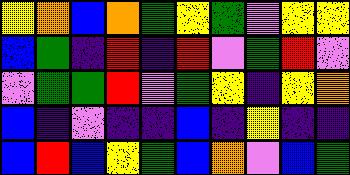[["yellow", "orange", "blue", "orange", "green", "yellow", "green", "violet", "yellow", "yellow"], ["blue", "green", "indigo", "red", "indigo", "red", "violet", "green", "red", "violet"], ["violet", "green", "green", "red", "violet", "green", "yellow", "indigo", "yellow", "orange"], ["blue", "indigo", "violet", "indigo", "indigo", "blue", "indigo", "yellow", "indigo", "indigo"], ["blue", "red", "blue", "yellow", "green", "blue", "orange", "violet", "blue", "green"]]